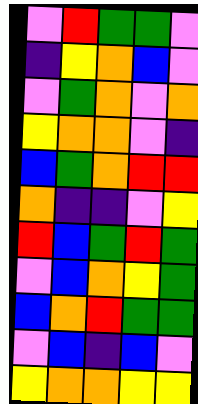[["violet", "red", "green", "green", "violet"], ["indigo", "yellow", "orange", "blue", "violet"], ["violet", "green", "orange", "violet", "orange"], ["yellow", "orange", "orange", "violet", "indigo"], ["blue", "green", "orange", "red", "red"], ["orange", "indigo", "indigo", "violet", "yellow"], ["red", "blue", "green", "red", "green"], ["violet", "blue", "orange", "yellow", "green"], ["blue", "orange", "red", "green", "green"], ["violet", "blue", "indigo", "blue", "violet"], ["yellow", "orange", "orange", "yellow", "yellow"]]